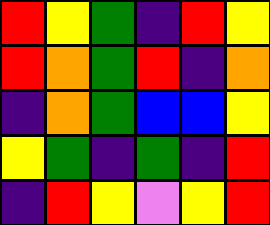[["red", "yellow", "green", "indigo", "red", "yellow"], ["red", "orange", "green", "red", "indigo", "orange"], ["indigo", "orange", "green", "blue", "blue", "yellow"], ["yellow", "green", "indigo", "green", "indigo", "red"], ["indigo", "red", "yellow", "violet", "yellow", "red"]]